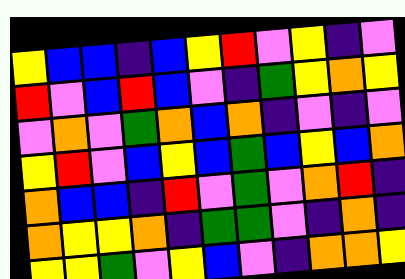[["yellow", "blue", "blue", "indigo", "blue", "yellow", "red", "violet", "yellow", "indigo", "violet"], ["red", "violet", "blue", "red", "blue", "violet", "indigo", "green", "yellow", "orange", "yellow"], ["violet", "orange", "violet", "green", "orange", "blue", "orange", "indigo", "violet", "indigo", "violet"], ["yellow", "red", "violet", "blue", "yellow", "blue", "green", "blue", "yellow", "blue", "orange"], ["orange", "blue", "blue", "indigo", "red", "violet", "green", "violet", "orange", "red", "indigo"], ["orange", "yellow", "yellow", "orange", "indigo", "green", "green", "violet", "indigo", "orange", "indigo"], ["yellow", "yellow", "green", "violet", "yellow", "blue", "violet", "indigo", "orange", "orange", "yellow"]]